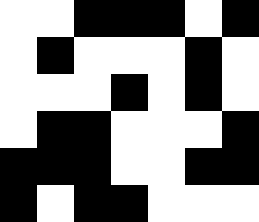[["white", "white", "black", "black", "black", "white", "black"], ["white", "black", "white", "white", "white", "black", "white"], ["white", "white", "white", "black", "white", "black", "white"], ["white", "black", "black", "white", "white", "white", "black"], ["black", "black", "black", "white", "white", "black", "black"], ["black", "white", "black", "black", "white", "white", "white"]]